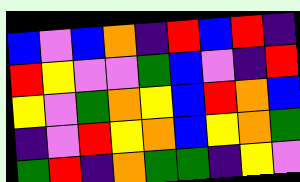[["blue", "violet", "blue", "orange", "indigo", "red", "blue", "red", "indigo"], ["red", "yellow", "violet", "violet", "green", "blue", "violet", "indigo", "red"], ["yellow", "violet", "green", "orange", "yellow", "blue", "red", "orange", "blue"], ["indigo", "violet", "red", "yellow", "orange", "blue", "yellow", "orange", "green"], ["green", "red", "indigo", "orange", "green", "green", "indigo", "yellow", "violet"]]